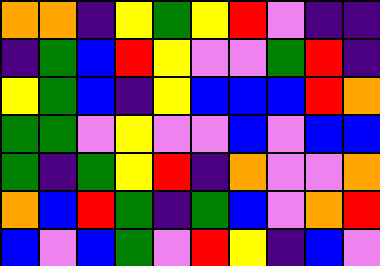[["orange", "orange", "indigo", "yellow", "green", "yellow", "red", "violet", "indigo", "indigo"], ["indigo", "green", "blue", "red", "yellow", "violet", "violet", "green", "red", "indigo"], ["yellow", "green", "blue", "indigo", "yellow", "blue", "blue", "blue", "red", "orange"], ["green", "green", "violet", "yellow", "violet", "violet", "blue", "violet", "blue", "blue"], ["green", "indigo", "green", "yellow", "red", "indigo", "orange", "violet", "violet", "orange"], ["orange", "blue", "red", "green", "indigo", "green", "blue", "violet", "orange", "red"], ["blue", "violet", "blue", "green", "violet", "red", "yellow", "indigo", "blue", "violet"]]